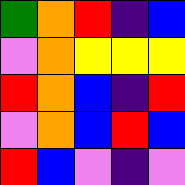[["green", "orange", "red", "indigo", "blue"], ["violet", "orange", "yellow", "yellow", "yellow"], ["red", "orange", "blue", "indigo", "red"], ["violet", "orange", "blue", "red", "blue"], ["red", "blue", "violet", "indigo", "violet"]]